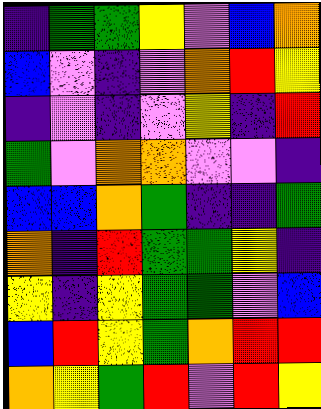[["indigo", "green", "green", "yellow", "violet", "blue", "orange"], ["blue", "violet", "indigo", "violet", "orange", "red", "yellow"], ["indigo", "violet", "indigo", "violet", "yellow", "indigo", "red"], ["green", "violet", "orange", "orange", "violet", "violet", "indigo"], ["blue", "blue", "orange", "green", "indigo", "indigo", "green"], ["orange", "indigo", "red", "green", "green", "yellow", "indigo"], ["yellow", "indigo", "yellow", "green", "green", "violet", "blue"], ["blue", "red", "yellow", "green", "orange", "red", "red"], ["orange", "yellow", "green", "red", "violet", "red", "yellow"]]